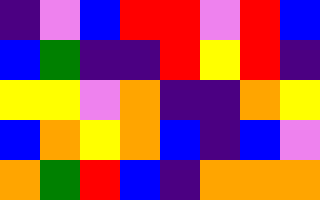[["indigo", "violet", "blue", "red", "red", "violet", "red", "blue"], ["blue", "green", "indigo", "indigo", "red", "yellow", "red", "indigo"], ["yellow", "yellow", "violet", "orange", "indigo", "indigo", "orange", "yellow"], ["blue", "orange", "yellow", "orange", "blue", "indigo", "blue", "violet"], ["orange", "green", "red", "blue", "indigo", "orange", "orange", "orange"]]